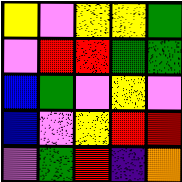[["yellow", "violet", "yellow", "yellow", "green"], ["violet", "red", "red", "green", "green"], ["blue", "green", "violet", "yellow", "violet"], ["blue", "violet", "yellow", "red", "red"], ["violet", "green", "red", "indigo", "orange"]]